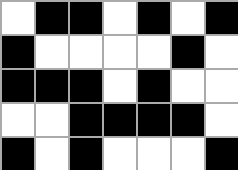[["white", "black", "black", "white", "black", "white", "black"], ["black", "white", "white", "white", "white", "black", "white"], ["black", "black", "black", "white", "black", "white", "white"], ["white", "white", "black", "black", "black", "black", "white"], ["black", "white", "black", "white", "white", "white", "black"]]